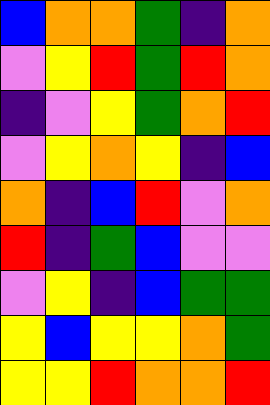[["blue", "orange", "orange", "green", "indigo", "orange"], ["violet", "yellow", "red", "green", "red", "orange"], ["indigo", "violet", "yellow", "green", "orange", "red"], ["violet", "yellow", "orange", "yellow", "indigo", "blue"], ["orange", "indigo", "blue", "red", "violet", "orange"], ["red", "indigo", "green", "blue", "violet", "violet"], ["violet", "yellow", "indigo", "blue", "green", "green"], ["yellow", "blue", "yellow", "yellow", "orange", "green"], ["yellow", "yellow", "red", "orange", "orange", "red"]]